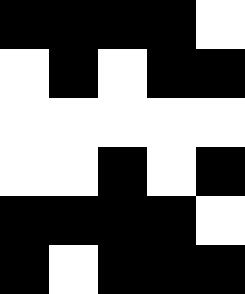[["black", "black", "black", "black", "white"], ["white", "black", "white", "black", "black"], ["white", "white", "white", "white", "white"], ["white", "white", "black", "white", "black"], ["black", "black", "black", "black", "white"], ["black", "white", "black", "black", "black"]]